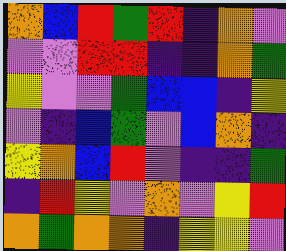[["orange", "blue", "red", "green", "red", "indigo", "orange", "violet"], ["violet", "violet", "red", "red", "indigo", "indigo", "orange", "green"], ["yellow", "violet", "violet", "green", "blue", "blue", "indigo", "yellow"], ["violet", "indigo", "blue", "green", "violet", "blue", "orange", "indigo"], ["yellow", "orange", "blue", "red", "violet", "indigo", "indigo", "green"], ["indigo", "red", "yellow", "violet", "orange", "violet", "yellow", "red"], ["orange", "green", "orange", "orange", "indigo", "yellow", "yellow", "violet"]]